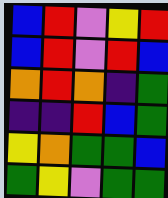[["blue", "red", "violet", "yellow", "red"], ["blue", "red", "violet", "red", "blue"], ["orange", "red", "orange", "indigo", "green"], ["indigo", "indigo", "red", "blue", "green"], ["yellow", "orange", "green", "green", "blue"], ["green", "yellow", "violet", "green", "green"]]